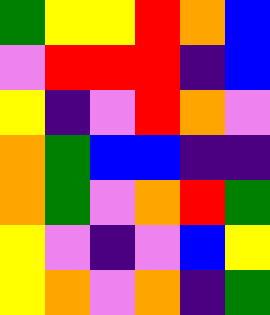[["green", "yellow", "yellow", "red", "orange", "blue"], ["violet", "red", "red", "red", "indigo", "blue"], ["yellow", "indigo", "violet", "red", "orange", "violet"], ["orange", "green", "blue", "blue", "indigo", "indigo"], ["orange", "green", "violet", "orange", "red", "green"], ["yellow", "violet", "indigo", "violet", "blue", "yellow"], ["yellow", "orange", "violet", "orange", "indigo", "green"]]